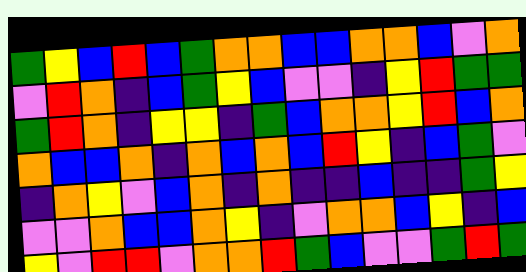[["green", "yellow", "blue", "red", "blue", "green", "orange", "orange", "blue", "blue", "orange", "orange", "blue", "violet", "orange"], ["violet", "red", "orange", "indigo", "blue", "green", "yellow", "blue", "violet", "violet", "indigo", "yellow", "red", "green", "green"], ["green", "red", "orange", "indigo", "yellow", "yellow", "indigo", "green", "blue", "orange", "orange", "yellow", "red", "blue", "orange"], ["orange", "blue", "blue", "orange", "indigo", "orange", "blue", "orange", "blue", "red", "yellow", "indigo", "blue", "green", "violet"], ["indigo", "orange", "yellow", "violet", "blue", "orange", "indigo", "orange", "indigo", "indigo", "blue", "indigo", "indigo", "green", "yellow"], ["violet", "violet", "orange", "blue", "blue", "orange", "yellow", "indigo", "violet", "orange", "orange", "blue", "yellow", "indigo", "blue"], ["yellow", "violet", "red", "red", "violet", "orange", "orange", "red", "green", "blue", "violet", "violet", "green", "red", "green"]]